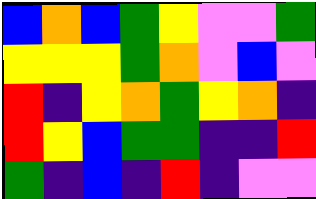[["blue", "orange", "blue", "green", "yellow", "violet", "violet", "green"], ["yellow", "yellow", "yellow", "green", "orange", "violet", "blue", "violet"], ["red", "indigo", "yellow", "orange", "green", "yellow", "orange", "indigo"], ["red", "yellow", "blue", "green", "green", "indigo", "indigo", "red"], ["green", "indigo", "blue", "indigo", "red", "indigo", "violet", "violet"]]